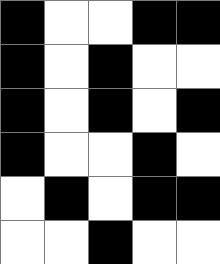[["black", "white", "white", "black", "black"], ["black", "white", "black", "white", "white"], ["black", "white", "black", "white", "black"], ["black", "white", "white", "black", "white"], ["white", "black", "white", "black", "black"], ["white", "white", "black", "white", "white"]]